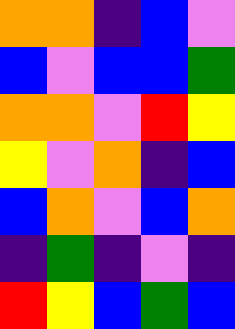[["orange", "orange", "indigo", "blue", "violet"], ["blue", "violet", "blue", "blue", "green"], ["orange", "orange", "violet", "red", "yellow"], ["yellow", "violet", "orange", "indigo", "blue"], ["blue", "orange", "violet", "blue", "orange"], ["indigo", "green", "indigo", "violet", "indigo"], ["red", "yellow", "blue", "green", "blue"]]